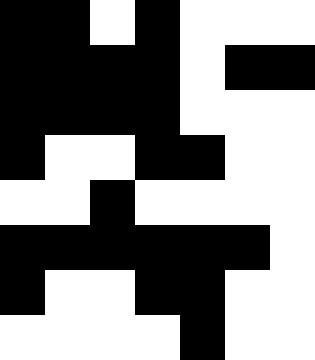[["black", "black", "white", "black", "white", "white", "white"], ["black", "black", "black", "black", "white", "black", "black"], ["black", "black", "black", "black", "white", "white", "white"], ["black", "white", "white", "black", "black", "white", "white"], ["white", "white", "black", "white", "white", "white", "white"], ["black", "black", "black", "black", "black", "black", "white"], ["black", "white", "white", "black", "black", "white", "white"], ["white", "white", "white", "white", "black", "white", "white"]]